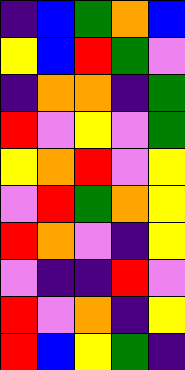[["indigo", "blue", "green", "orange", "blue"], ["yellow", "blue", "red", "green", "violet"], ["indigo", "orange", "orange", "indigo", "green"], ["red", "violet", "yellow", "violet", "green"], ["yellow", "orange", "red", "violet", "yellow"], ["violet", "red", "green", "orange", "yellow"], ["red", "orange", "violet", "indigo", "yellow"], ["violet", "indigo", "indigo", "red", "violet"], ["red", "violet", "orange", "indigo", "yellow"], ["red", "blue", "yellow", "green", "indigo"]]